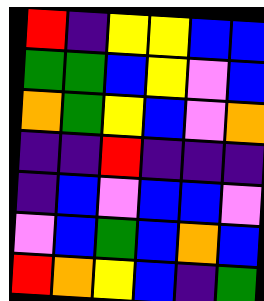[["red", "indigo", "yellow", "yellow", "blue", "blue"], ["green", "green", "blue", "yellow", "violet", "blue"], ["orange", "green", "yellow", "blue", "violet", "orange"], ["indigo", "indigo", "red", "indigo", "indigo", "indigo"], ["indigo", "blue", "violet", "blue", "blue", "violet"], ["violet", "blue", "green", "blue", "orange", "blue"], ["red", "orange", "yellow", "blue", "indigo", "green"]]